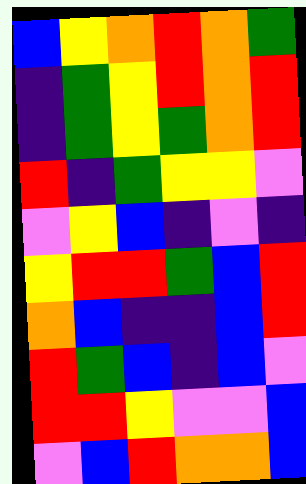[["blue", "yellow", "orange", "red", "orange", "green"], ["indigo", "green", "yellow", "red", "orange", "red"], ["indigo", "green", "yellow", "green", "orange", "red"], ["red", "indigo", "green", "yellow", "yellow", "violet"], ["violet", "yellow", "blue", "indigo", "violet", "indigo"], ["yellow", "red", "red", "green", "blue", "red"], ["orange", "blue", "indigo", "indigo", "blue", "red"], ["red", "green", "blue", "indigo", "blue", "violet"], ["red", "red", "yellow", "violet", "violet", "blue"], ["violet", "blue", "red", "orange", "orange", "blue"]]